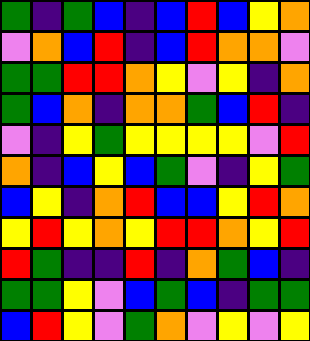[["green", "indigo", "green", "blue", "indigo", "blue", "red", "blue", "yellow", "orange"], ["violet", "orange", "blue", "red", "indigo", "blue", "red", "orange", "orange", "violet"], ["green", "green", "red", "red", "orange", "yellow", "violet", "yellow", "indigo", "orange"], ["green", "blue", "orange", "indigo", "orange", "orange", "green", "blue", "red", "indigo"], ["violet", "indigo", "yellow", "green", "yellow", "yellow", "yellow", "yellow", "violet", "red"], ["orange", "indigo", "blue", "yellow", "blue", "green", "violet", "indigo", "yellow", "green"], ["blue", "yellow", "indigo", "orange", "red", "blue", "blue", "yellow", "red", "orange"], ["yellow", "red", "yellow", "orange", "yellow", "red", "red", "orange", "yellow", "red"], ["red", "green", "indigo", "indigo", "red", "indigo", "orange", "green", "blue", "indigo"], ["green", "green", "yellow", "violet", "blue", "green", "blue", "indigo", "green", "green"], ["blue", "red", "yellow", "violet", "green", "orange", "violet", "yellow", "violet", "yellow"]]